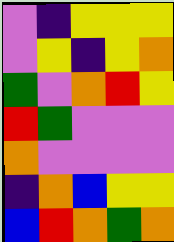[["violet", "indigo", "yellow", "yellow", "yellow"], ["violet", "yellow", "indigo", "yellow", "orange"], ["green", "violet", "orange", "red", "yellow"], ["red", "green", "violet", "violet", "violet"], ["orange", "violet", "violet", "violet", "violet"], ["indigo", "orange", "blue", "yellow", "yellow"], ["blue", "red", "orange", "green", "orange"]]